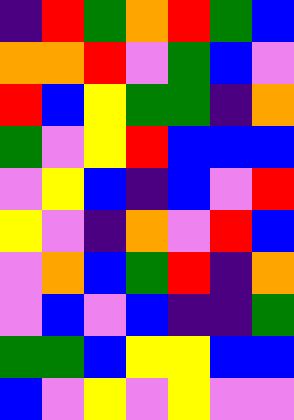[["indigo", "red", "green", "orange", "red", "green", "blue"], ["orange", "orange", "red", "violet", "green", "blue", "violet"], ["red", "blue", "yellow", "green", "green", "indigo", "orange"], ["green", "violet", "yellow", "red", "blue", "blue", "blue"], ["violet", "yellow", "blue", "indigo", "blue", "violet", "red"], ["yellow", "violet", "indigo", "orange", "violet", "red", "blue"], ["violet", "orange", "blue", "green", "red", "indigo", "orange"], ["violet", "blue", "violet", "blue", "indigo", "indigo", "green"], ["green", "green", "blue", "yellow", "yellow", "blue", "blue"], ["blue", "violet", "yellow", "violet", "yellow", "violet", "violet"]]